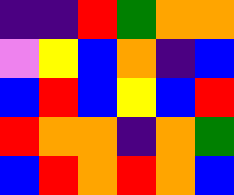[["indigo", "indigo", "red", "green", "orange", "orange"], ["violet", "yellow", "blue", "orange", "indigo", "blue"], ["blue", "red", "blue", "yellow", "blue", "red"], ["red", "orange", "orange", "indigo", "orange", "green"], ["blue", "red", "orange", "red", "orange", "blue"]]